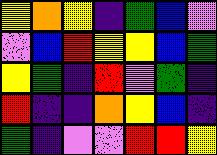[["yellow", "orange", "yellow", "indigo", "green", "blue", "violet"], ["violet", "blue", "red", "yellow", "yellow", "blue", "green"], ["yellow", "green", "indigo", "red", "violet", "green", "indigo"], ["red", "indigo", "indigo", "orange", "yellow", "blue", "indigo"], ["green", "indigo", "violet", "violet", "red", "red", "yellow"]]